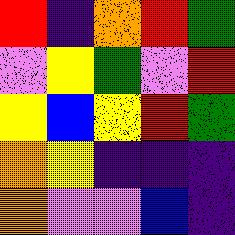[["red", "indigo", "orange", "red", "green"], ["violet", "yellow", "green", "violet", "red"], ["yellow", "blue", "yellow", "red", "green"], ["orange", "yellow", "indigo", "indigo", "indigo"], ["orange", "violet", "violet", "blue", "indigo"]]